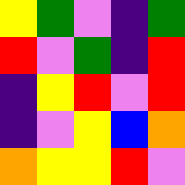[["yellow", "green", "violet", "indigo", "green"], ["red", "violet", "green", "indigo", "red"], ["indigo", "yellow", "red", "violet", "red"], ["indigo", "violet", "yellow", "blue", "orange"], ["orange", "yellow", "yellow", "red", "violet"]]